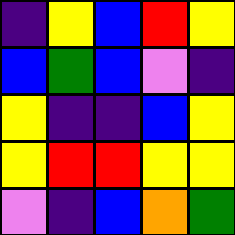[["indigo", "yellow", "blue", "red", "yellow"], ["blue", "green", "blue", "violet", "indigo"], ["yellow", "indigo", "indigo", "blue", "yellow"], ["yellow", "red", "red", "yellow", "yellow"], ["violet", "indigo", "blue", "orange", "green"]]